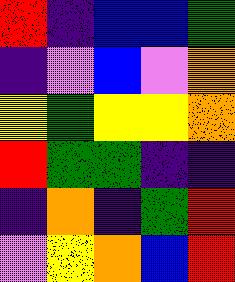[["red", "indigo", "blue", "blue", "green"], ["indigo", "violet", "blue", "violet", "orange"], ["yellow", "green", "yellow", "yellow", "orange"], ["red", "green", "green", "indigo", "indigo"], ["indigo", "orange", "indigo", "green", "red"], ["violet", "yellow", "orange", "blue", "red"]]